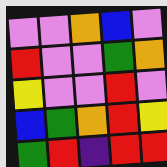[["violet", "violet", "orange", "blue", "violet"], ["red", "violet", "violet", "green", "orange"], ["yellow", "violet", "violet", "red", "violet"], ["blue", "green", "orange", "red", "yellow"], ["green", "red", "indigo", "red", "red"]]